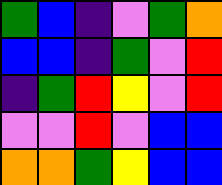[["green", "blue", "indigo", "violet", "green", "orange"], ["blue", "blue", "indigo", "green", "violet", "red"], ["indigo", "green", "red", "yellow", "violet", "red"], ["violet", "violet", "red", "violet", "blue", "blue"], ["orange", "orange", "green", "yellow", "blue", "blue"]]